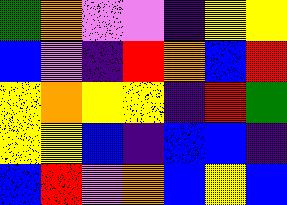[["green", "orange", "violet", "violet", "indigo", "yellow", "yellow"], ["blue", "violet", "indigo", "red", "orange", "blue", "red"], ["yellow", "orange", "yellow", "yellow", "indigo", "red", "green"], ["yellow", "yellow", "blue", "indigo", "blue", "blue", "indigo"], ["blue", "red", "violet", "orange", "blue", "yellow", "blue"]]